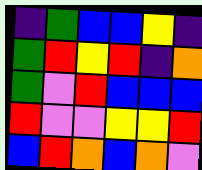[["indigo", "green", "blue", "blue", "yellow", "indigo"], ["green", "red", "yellow", "red", "indigo", "orange"], ["green", "violet", "red", "blue", "blue", "blue"], ["red", "violet", "violet", "yellow", "yellow", "red"], ["blue", "red", "orange", "blue", "orange", "violet"]]